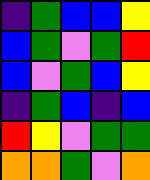[["indigo", "green", "blue", "blue", "yellow"], ["blue", "green", "violet", "green", "red"], ["blue", "violet", "green", "blue", "yellow"], ["indigo", "green", "blue", "indigo", "blue"], ["red", "yellow", "violet", "green", "green"], ["orange", "orange", "green", "violet", "orange"]]